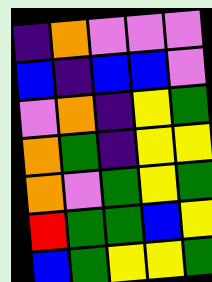[["indigo", "orange", "violet", "violet", "violet"], ["blue", "indigo", "blue", "blue", "violet"], ["violet", "orange", "indigo", "yellow", "green"], ["orange", "green", "indigo", "yellow", "yellow"], ["orange", "violet", "green", "yellow", "green"], ["red", "green", "green", "blue", "yellow"], ["blue", "green", "yellow", "yellow", "green"]]